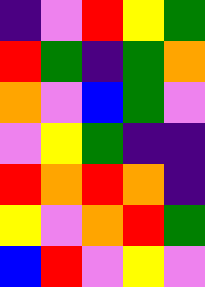[["indigo", "violet", "red", "yellow", "green"], ["red", "green", "indigo", "green", "orange"], ["orange", "violet", "blue", "green", "violet"], ["violet", "yellow", "green", "indigo", "indigo"], ["red", "orange", "red", "orange", "indigo"], ["yellow", "violet", "orange", "red", "green"], ["blue", "red", "violet", "yellow", "violet"]]